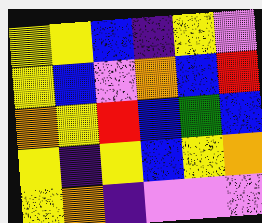[["yellow", "yellow", "blue", "indigo", "yellow", "violet"], ["yellow", "blue", "violet", "orange", "blue", "red"], ["orange", "yellow", "red", "blue", "green", "blue"], ["yellow", "indigo", "yellow", "blue", "yellow", "orange"], ["yellow", "orange", "indigo", "violet", "violet", "violet"]]